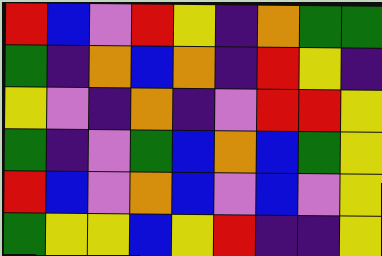[["red", "blue", "violet", "red", "yellow", "indigo", "orange", "green", "green"], ["green", "indigo", "orange", "blue", "orange", "indigo", "red", "yellow", "indigo"], ["yellow", "violet", "indigo", "orange", "indigo", "violet", "red", "red", "yellow"], ["green", "indigo", "violet", "green", "blue", "orange", "blue", "green", "yellow"], ["red", "blue", "violet", "orange", "blue", "violet", "blue", "violet", "yellow"], ["green", "yellow", "yellow", "blue", "yellow", "red", "indigo", "indigo", "yellow"]]